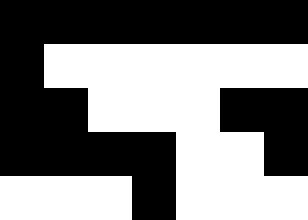[["black", "black", "black", "black", "black", "black", "black"], ["black", "white", "white", "white", "white", "white", "white"], ["black", "black", "white", "white", "white", "black", "black"], ["black", "black", "black", "black", "white", "white", "black"], ["white", "white", "white", "black", "white", "white", "white"]]